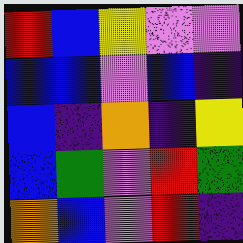[["red", "blue", "yellow", "violet", "violet"], ["blue", "blue", "violet", "blue", "indigo"], ["blue", "indigo", "orange", "indigo", "yellow"], ["blue", "green", "violet", "red", "green"], ["orange", "blue", "violet", "red", "indigo"]]